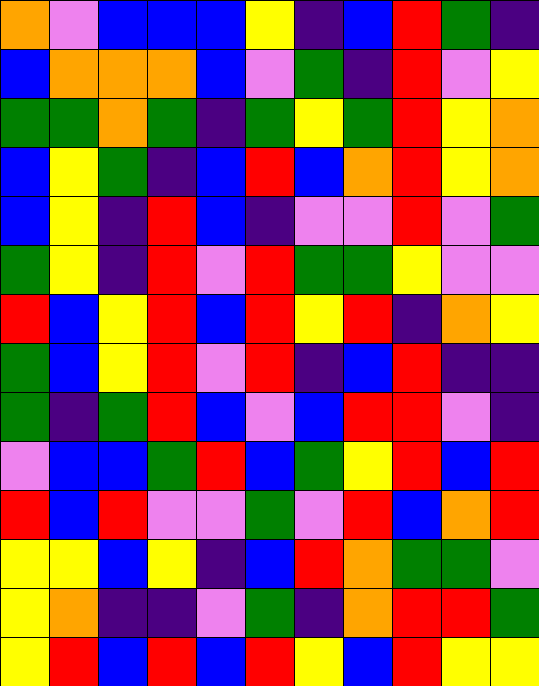[["orange", "violet", "blue", "blue", "blue", "yellow", "indigo", "blue", "red", "green", "indigo"], ["blue", "orange", "orange", "orange", "blue", "violet", "green", "indigo", "red", "violet", "yellow"], ["green", "green", "orange", "green", "indigo", "green", "yellow", "green", "red", "yellow", "orange"], ["blue", "yellow", "green", "indigo", "blue", "red", "blue", "orange", "red", "yellow", "orange"], ["blue", "yellow", "indigo", "red", "blue", "indigo", "violet", "violet", "red", "violet", "green"], ["green", "yellow", "indigo", "red", "violet", "red", "green", "green", "yellow", "violet", "violet"], ["red", "blue", "yellow", "red", "blue", "red", "yellow", "red", "indigo", "orange", "yellow"], ["green", "blue", "yellow", "red", "violet", "red", "indigo", "blue", "red", "indigo", "indigo"], ["green", "indigo", "green", "red", "blue", "violet", "blue", "red", "red", "violet", "indigo"], ["violet", "blue", "blue", "green", "red", "blue", "green", "yellow", "red", "blue", "red"], ["red", "blue", "red", "violet", "violet", "green", "violet", "red", "blue", "orange", "red"], ["yellow", "yellow", "blue", "yellow", "indigo", "blue", "red", "orange", "green", "green", "violet"], ["yellow", "orange", "indigo", "indigo", "violet", "green", "indigo", "orange", "red", "red", "green"], ["yellow", "red", "blue", "red", "blue", "red", "yellow", "blue", "red", "yellow", "yellow"]]